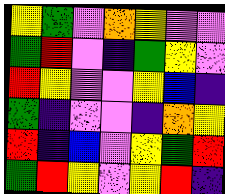[["yellow", "green", "violet", "orange", "yellow", "violet", "violet"], ["green", "red", "violet", "indigo", "green", "yellow", "violet"], ["red", "yellow", "violet", "violet", "yellow", "blue", "indigo"], ["green", "indigo", "violet", "violet", "indigo", "orange", "yellow"], ["red", "indigo", "blue", "violet", "yellow", "green", "red"], ["green", "red", "yellow", "violet", "yellow", "red", "indigo"]]